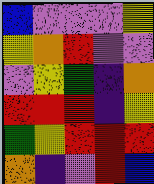[["blue", "violet", "violet", "violet", "yellow"], ["yellow", "orange", "red", "violet", "violet"], ["violet", "yellow", "green", "indigo", "orange"], ["red", "red", "red", "indigo", "yellow"], ["green", "yellow", "red", "red", "red"], ["orange", "indigo", "violet", "red", "blue"]]